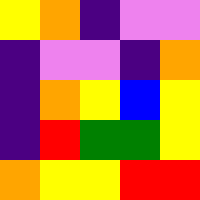[["yellow", "orange", "indigo", "violet", "violet"], ["indigo", "violet", "violet", "indigo", "orange"], ["indigo", "orange", "yellow", "blue", "yellow"], ["indigo", "red", "green", "green", "yellow"], ["orange", "yellow", "yellow", "red", "red"]]